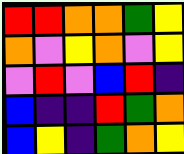[["red", "red", "orange", "orange", "green", "yellow"], ["orange", "violet", "yellow", "orange", "violet", "yellow"], ["violet", "red", "violet", "blue", "red", "indigo"], ["blue", "indigo", "indigo", "red", "green", "orange"], ["blue", "yellow", "indigo", "green", "orange", "yellow"]]